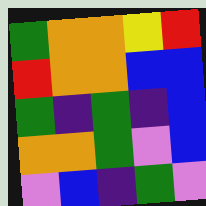[["green", "orange", "orange", "yellow", "red"], ["red", "orange", "orange", "blue", "blue"], ["green", "indigo", "green", "indigo", "blue"], ["orange", "orange", "green", "violet", "blue"], ["violet", "blue", "indigo", "green", "violet"]]